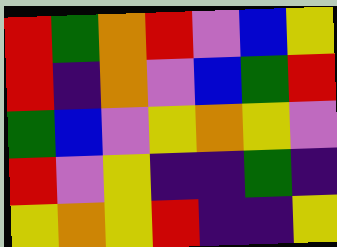[["red", "green", "orange", "red", "violet", "blue", "yellow"], ["red", "indigo", "orange", "violet", "blue", "green", "red"], ["green", "blue", "violet", "yellow", "orange", "yellow", "violet"], ["red", "violet", "yellow", "indigo", "indigo", "green", "indigo"], ["yellow", "orange", "yellow", "red", "indigo", "indigo", "yellow"]]